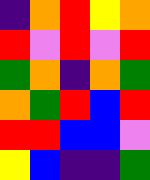[["indigo", "orange", "red", "yellow", "orange"], ["red", "violet", "red", "violet", "red"], ["green", "orange", "indigo", "orange", "green"], ["orange", "green", "red", "blue", "red"], ["red", "red", "blue", "blue", "violet"], ["yellow", "blue", "indigo", "indigo", "green"]]